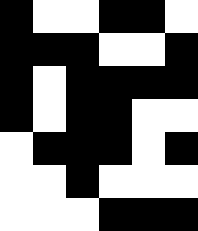[["black", "white", "white", "black", "black", "white"], ["black", "black", "black", "white", "white", "black"], ["black", "white", "black", "black", "black", "black"], ["black", "white", "black", "black", "white", "white"], ["white", "black", "black", "black", "white", "black"], ["white", "white", "black", "white", "white", "white"], ["white", "white", "white", "black", "black", "black"]]